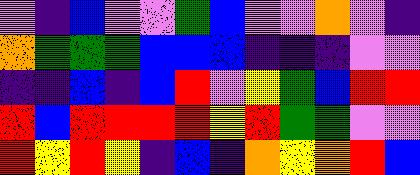[["violet", "indigo", "blue", "violet", "violet", "green", "blue", "violet", "violet", "orange", "violet", "indigo"], ["orange", "green", "green", "green", "blue", "blue", "blue", "indigo", "indigo", "indigo", "violet", "violet"], ["indigo", "indigo", "blue", "indigo", "blue", "red", "violet", "yellow", "green", "blue", "red", "red"], ["red", "blue", "red", "red", "red", "red", "yellow", "red", "green", "green", "violet", "violet"], ["red", "yellow", "red", "yellow", "indigo", "blue", "indigo", "orange", "yellow", "orange", "red", "blue"]]